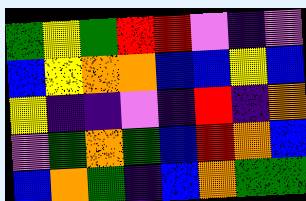[["green", "yellow", "green", "red", "red", "violet", "indigo", "violet"], ["blue", "yellow", "orange", "orange", "blue", "blue", "yellow", "blue"], ["yellow", "indigo", "indigo", "violet", "indigo", "red", "indigo", "orange"], ["violet", "green", "orange", "green", "blue", "red", "orange", "blue"], ["blue", "orange", "green", "indigo", "blue", "orange", "green", "green"]]